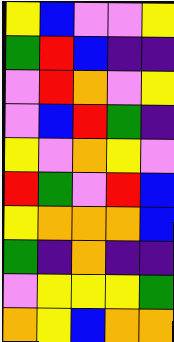[["yellow", "blue", "violet", "violet", "yellow"], ["green", "red", "blue", "indigo", "indigo"], ["violet", "red", "orange", "violet", "yellow"], ["violet", "blue", "red", "green", "indigo"], ["yellow", "violet", "orange", "yellow", "violet"], ["red", "green", "violet", "red", "blue"], ["yellow", "orange", "orange", "orange", "blue"], ["green", "indigo", "orange", "indigo", "indigo"], ["violet", "yellow", "yellow", "yellow", "green"], ["orange", "yellow", "blue", "orange", "orange"]]